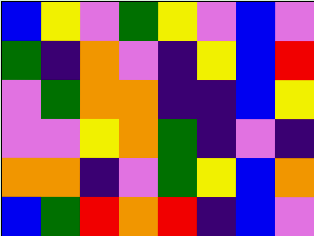[["blue", "yellow", "violet", "green", "yellow", "violet", "blue", "violet"], ["green", "indigo", "orange", "violet", "indigo", "yellow", "blue", "red"], ["violet", "green", "orange", "orange", "indigo", "indigo", "blue", "yellow"], ["violet", "violet", "yellow", "orange", "green", "indigo", "violet", "indigo"], ["orange", "orange", "indigo", "violet", "green", "yellow", "blue", "orange"], ["blue", "green", "red", "orange", "red", "indigo", "blue", "violet"]]